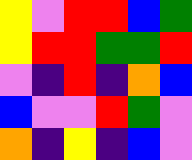[["yellow", "violet", "red", "red", "blue", "green"], ["yellow", "red", "red", "green", "green", "red"], ["violet", "indigo", "red", "indigo", "orange", "blue"], ["blue", "violet", "violet", "red", "green", "violet"], ["orange", "indigo", "yellow", "indigo", "blue", "violet"]]